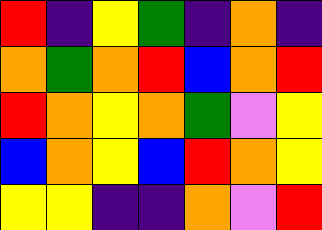[["red", "indigo", "yellow", "green", "indigo", "orange", "indigo"], ["orange", "green", "orange", "red", "blue", "orange", "red"], ["red", "orange", "yellow", "orange", "green", "violet", "yellow"], ["blue", "orange", "yellow", "blue", "red", "orange", "yellow"], ["yellow", "yellow", "indigo", "indigo", "orange", "violet", "red"]]